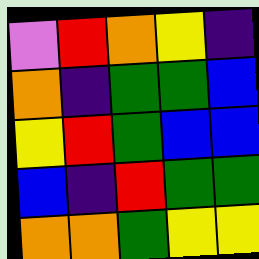[["violet", "red", "orange", "yellow", "indigo"], ["orange", "indigo", "green", "green", "blue"], ["yellow", "red", "green", "blue", "blue"], ["blue", "indigo", "red", "green", "green"], ["orange", "orange", "green", "yellow", "yellow"]]